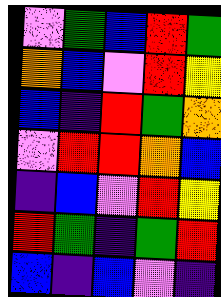[["violet", "green", "blue", "red", "green"], ["orange", "blue", "violet", "red", "yellow"], ["blue", "indigo", "red", "green", "orange"], ["violet", "red", "red", "orange", "blue"], ["indigo", "blue", "violet", "red", "yellow"], ["red", "green", "indigo", "green", "red"], ["blue", "indigo", "blue", "violet", "indigo"]]